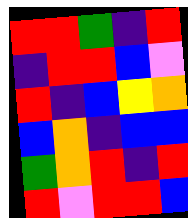[["red", "red", "green", "indigo", "red"], ["indigo", "red", "red", "blue", "violet"], ["red", "indigo", "blue", "yellow", "orange"], ["blue", "orange", "indigo", "blue", "blue"], ["green", "orange", "red", "indigo", "red"], ["red", "violet", "red", "red", "blue"]]